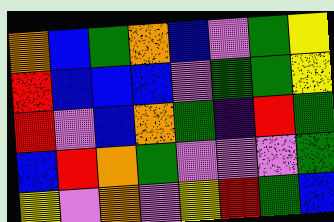[["orange", "blue", "green", "orange", "blue", "violet", "green", "yellow"], ["red", "blue", "blue", "blue", "violet", "green", "green", "yellow"], ["red", "violet", "blue", "orange", "green", "indigo", "red", "green"], ["blue", "red", "orange", "green", "violet", "violet", "violet", "green"], ["yellow", "violet", "orange", "violet", "yellow", "red", "green", "blue"]]